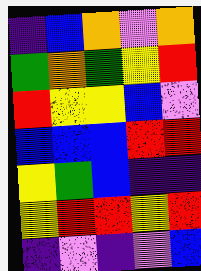[["indigo", "blue", "orange", "violet", "orange"], ["green", "orange", "green", "yellow", "red"], ["red", "yellow", "yellow", "blue", "violet"], ["blue", "blue", "blue", "red", "red"], ["yellow", "green", "blue", "indigo", "indigo"], ["yellow", "red", "red", "yellow", "red"], ["indigo", "violet", "indigo", "violet", "blue"]]